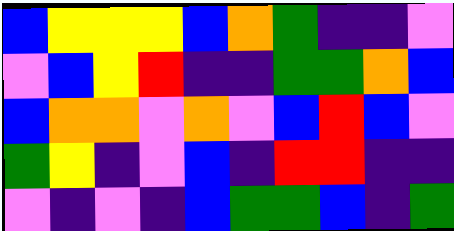[["blue", "yellow", "yellow", "yellow", "blue", "orange", "green", "indigo", "indigo", "violet"], ["violet", "blue", "yellow", "red", "indigo", "indigo", "green", "green", "orange", "blue"], ["blue", "orange", "orange", "violet", "orange", "violet", "blue", "red", "blue", "violet"], ["green", "yellow", "indigo", "violet", "blue", "indigo", "red", "red", "indigo", "indigo"], ["violet", "indigo", "violet", "indigo", "blue", "green", "green", "blue", "indigo", "green"]]